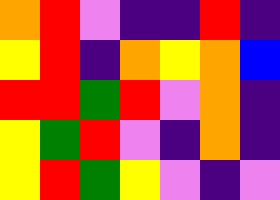[["orange", "red", "violet", "indigo", "indigo", "red", "indigo"], ["yellow", "red", "indigo", "orange", "yellow", "orange", "blue"], ["red", "red", "green", "red", "violet", "orange", "indigo"], ["yellow", "green", "red", "violet", "indigo", "orange", "indigo"], ["yellow", "red", "green", "yellow", "violet", "indigo", "violet"]]